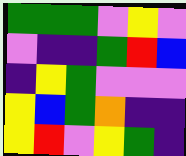[["green", "green", "green", "violet", "yellow", "violet"], ["violet", "indigo", "indigo", "green", "red", "blue"], ["indigo", "yellow", "green", "violet", "violet", "violet"], ["yellow", "blue", "green", "orange", "indigo", "indigo"], ["yellow", "red", "violet", "yellow", "green", "indigo"]]